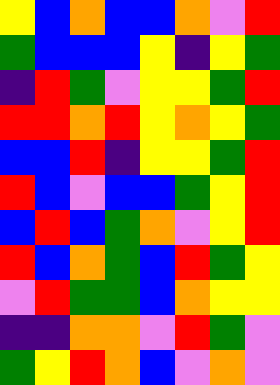[["yellow", "blue", "orange", "blue", "blue", "orange", "violet", "red"], ["green", "blue", "blue", "blue", "yellow", "indigo", "yellow", "green"], ["indigo", "red", "green", "violet", "yellow", "yellow", "green", "red"], ["red", "red", "orange", "red", "yellow", "orange", "yellow", "green"], ["blue", "blue", "red", "indigo", "yellow", "yellow", "green", "red"], ["red", "blue", "violet", "blue", "blue", "green", "yellow", "red"], ["blue", "red", "blue", "green", "orange", "violet", "yellow", "red"], ["red", "blue", "orange", "green", "blue", "red", "green", "yellow"], ["violet", "red", "green", "green", "blue", "orange", "yellow", "yellow"], ["indigo", "indigo", "orange", "orange", "violet", "red", "green", "violet"], ["green", "yellow", "red", "orange", "blue", "violet", "orange", "violet"]]